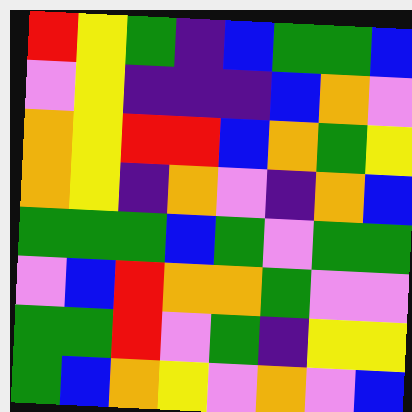[["red", "yellow", "green", "indigo", "blue", "green", "green", "blue"], ["violet", "yellow", "indigo", "indigo", "indigo", "blue", "orange", "violet"], ["orange", "yellow", "red", "red", "blue", "orange", "green", "yellow"], ["orange", "yellow", "indigo", "orange", "violet", "indigo", "orange", "blue"], ["green", "green", "green", "blue", "green", "violet", "green", "green"], ["violet", "blue", "red", "orange", "orange", "green", "violet", "violet"], ["green", "green", "red", "violet", "green", "indigo", "yellow", "yellow"], ["green", "blue", "orange", "yellow", "violet", "orange", "violet", "blue"]]